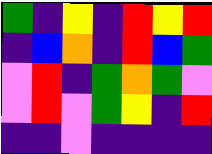[["green", "indigo", "yellow", "indigo", "red", "yellow", "red"], ["indigo", "blue", "orange", "indigo", "red", "blue", "green"], ["violet", "red", "indigo", "green", "orange", "green", "violet"], ["violet", "red", "violet", "green", "yellow", "indigo", "red"], ["indigo", "indigo", "violet", "indigo", "indigo", "indigo", "indigo"]]